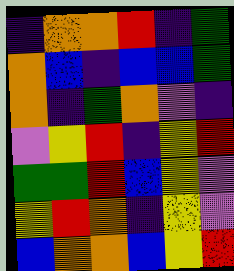[["indigo", "orange", "orange", "red", "indigo", "green"], ["orange", "blue", "indigo", "blue", "blue", "green"], ["orange", "indigo", "green", "orange", "violet", "indigo"], ["violet", "yellow", "red", "indigo", "yellow", "red"], ["green", "green", "red", "blue", "yellow", "violet"], ["yellow", "red", "orange", "indigo", "yellow", "violet"], ["blue", "orange", "orange", "blue", "yellow", "red"]]